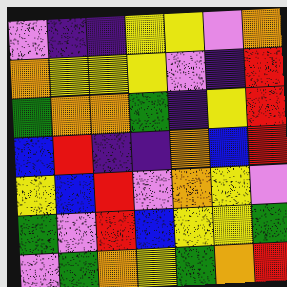[["violet", "indigo", "indigo", "yellow", "yellow", "violet", "orange"], ["orange", "yellow", "yellow", "yellow", "violet", "indigo", "red"], ["green", "orange", "orange", "green", "indigo", "yellow", "red"], ["blue", "red", "indigo", "indigo", "orange", "blue", "red"], ["yellow", "blue", "red", "violet", "orange", "yellow", "violet"], ["green", "violet", "red", "blue", "yellow", "yellow", "green"], ["violet", "green", "orange", "yellow", "green", "orange", "red"]]